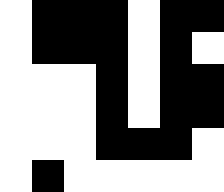[["white", "black", "black", "black", "white", "black", "black"], ["white", "black", "black", "black", "white", "black", "white"], ["white", "white", "white", "black", "white", "black", "black"], ["white", "white", "white", "black", "white", "black", "black"], ["white", "white", "white", "black", "black", "black", "white"], ["white", "black", "white", "white", "white", "white", "white"]]